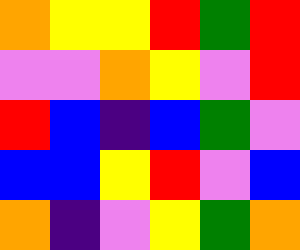[["orange", "yellow", "yellow", "red", "green", "red"], ["violet", "violet", "orange", "yellow", "violet", "red"], ["red", "blue", "indigo", "blue", "green", "violet"], ["blue", "blue", "yellow", "red", "violet", "blue"], ["orange", "indigo", "violet", "yellow", "green", "orange"]]